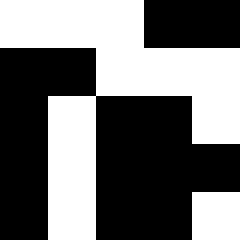[["white", "white", "white", "black", "black"], ["black", "black", "white", "white", "white"], ["black", "white", "black", "black", "white"], ["black", "white", "black", "black", "black"], ["black", "white", "black", "black", "white"]]